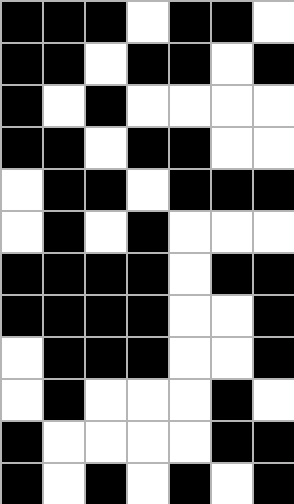[["black", "black", "black", "white", "black", "black", "white"], ["black", "black", "white", "black", "black", "white", "black"], ["black", "white", "black", "white", "white", "white", "white"], ["black", "black", "white", "black", "black", "white", "white"], ["white", "black", "black", "white", "black", "black", "black"], ["white", "black", "white", "black", "white", "white", "white"], ["black", "black", "black", "black", "white", "black", "black"], ["black", "black", "black", "black", "white", "white", "black"], ["white", "black", "black", "black", "white", "white", "black"], ["white", "black", "white", "white", "white", "black", "white"], ["black", "white", "white", "white", "white", "black", "black"], ["black", "white", "black", "white", "black", "white", "black"]]